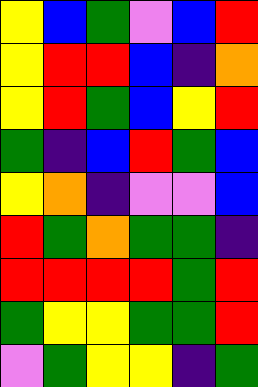[["yellow", "blue", "green", "violet", "blue", "red"], ["yellow", "red", "red", "blue", "indigo", "orange"], ["yellow", "red", "green", "blue", "yellow", "red"], ["green", "indigo", "blue", "red", "green", "blue"], ["yellow", "orange", "indigo", "violet", "violet", "blue"], ["red", "green", "orange", "green", "green", "indigo"], ["red", "red", "red", "red", "green", "red"], ["green", "yellow", "yellow", "green", "green", "red"], ["violet", "green", "yellow", "yellow", "indigo", "green"]]